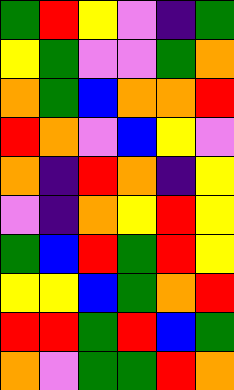[["green", "red", "yellow", "violet", "indigo", "green"], ["yellow", "green", "violet", "violet", "green", "orange"], ["orange", "green", "blue", "orange", "orange", "red"], ["red", "orange", "violet", "blue", "yellow", "violet"], ["orange", "indigo", "red", "orange", "indigo", "yellow"], ["violet", "indigo", "orange", "yellow", "red", "yellow"], ["green", "blue", "red", "green", "red", "yellow"], ["yellow", "yellow", "blue", "green", "orange", "red"], ["red", "red", "green", "red", "blue", "green"], ["orange", "violet", "green", "green", "red", "orange"]]